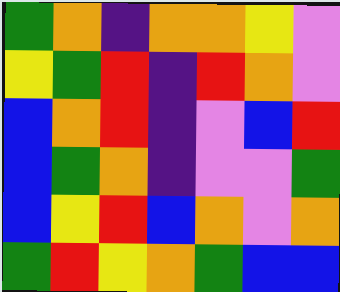[["green", "orange", "indigo", "orange", "orange", "yellow", "violet"], ["yellow", "green", "red", "indigo", "red", "orange", "violet"], ["blue", "orange", "red", "indigo", "violet", "blue", "red"], ["blue", "green", "orange", "indigo", "violet", "violet", "green"], ["blue", "yellow", "red", "blue", "orange", "violet", "orange"], ["green", "red", "yellow", "orange", "green", "blue", "blue"]]